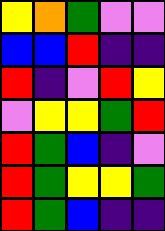[["yellow", "orange", "green", "violet", "violet"], ["blue", "blue", "red", "indigo", "indigo"], ["red", "indigo", "violet", "red", "yellow"], ["violet", "yellow", "yellow", "green", "red"], ["red", "green", "blue", "indigo", "violet"], ["red", "green", "yellow", "yellow", "green"], ["red", "green", "blue", "indigo", "indigo"]]